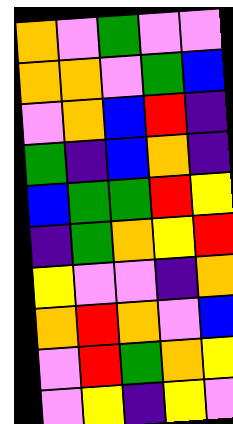[["orange", "violet", "green", "violet", "violet"], ["orange", "orange", "violet", "green", "blue"], ["violet", "orange", "blue", "red", "indigo"], ["green", "indigo", "blue", "orange", "indigo"], ["blue", "green", "green", "red", "yellow"], ["indigo", "green", "orange", "yellow", "red"], ["yellow", "violet", "violet", "indigo", "orange"], ["orange", "red", "orange", "violet", "blue"], ["violet", "red", "green", "orange", "yellow"], ["violet", "yellow", "indigo", "yellow", "violet"]]